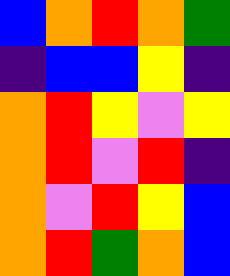[["blue", "orange", "red", "orange", "green"], ["indigo", "blue", "blue", "yellow", "indigo"], ["orange", "red", "yellow", "violet", "yellow"], ["orange", "red", "violet", "red", "indigo"], ["orange", "violet", "red", "yellow", "blue"], ["orange", "red", "green", "orange", "blue"]]